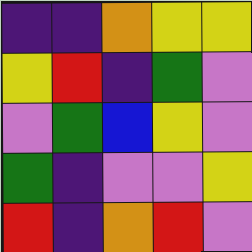[["indigo", "indigo", "orange", "yellow", "yellow"], ["yellow", "red", "indigo", "green", "violet"], ["violet", "green", "blue", "yellow", "violet"], ["green", "indigo", "violet", "violet", "yellow"], ["red", "indigo", "orange", "red", "violet"]]